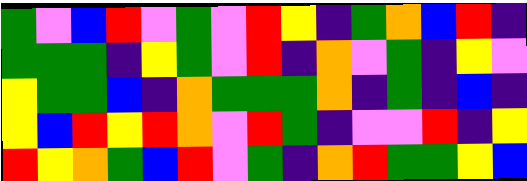[["green", "violet", "blue", "red", "violet", "green", "violet", "red", "yellow", "indigo", "green", "orange", "blue", "red", "indigo"], ["green", "green", "green", "indigo", "yellow", "green", "violet", "red", "indigo", "orange", "violet", "green", "indigo", "yellow", "violet"], ["yellow", "green", "green", "blue", "indigo", "orange", "green", "green", "green", "orange", "indigo", "green", "indigo", "blue", "indigo"], ["yellow", "blue", "red", "yellow", "red", "orange", "violet", "red", "green", "indigo", "violet", "violet", "red", "indigo", "yellow"], ["red", "yellow", "orange", "green", "blue", "red", "violet", "green", "indigo", "orange", "red", "green", "green", "yellow", "blue"]]